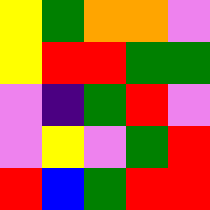[["yellow", "green", "orange", "orange", "violet"], ["yellow", "red", "red", "green", "green"], ["violet", "indigo", "green", "red", "violet"], ["violet", "yellow", "violet", "green", "red"], ["red", "blue", "green", "red", "red"]]